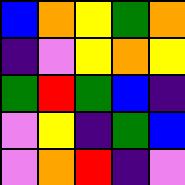[["blue", "orange", "yellow", "green", "orange"], ["indigo", "violet", "yellow", "orange", "yellow"], ["green", "red", "green", "blue", "indigo"], ["violet", "yellow", "indigo", "green", "blue"], ["violet", "orange", "red", "indigo", "violet"]]